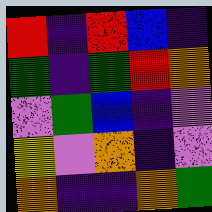[["red", "indigo", "red", "blue", "indigo"], ["green", "indigo", "green", "red", "orange"], ["violet", "green", "blue", "indigo", "violet"], ["yellow", "violet", "orange", "indigo", "violet"], ["orange", "indigo", "indigo", "orange", "green"]]